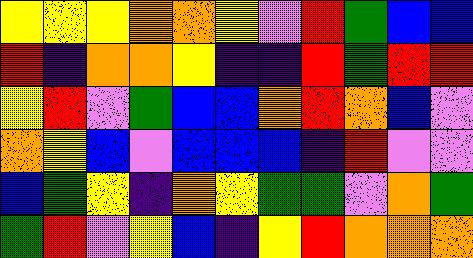[["yellow", "yellow", "yellow", "orange", "orange", "yellow", "violet", "red", "green", "blue", "blue"], ["red", "indigo", "orange", "orange", "yellow", "indigo", "indigo", "red", "green", "red", "red"], ["yellow", "red", "violet", "green", "blue", "blue", "orange", "red", "orange", "blue", "violet"], ["orange", "yellow", "blue", "violet", "blue", "blue", "blue", "indigo", "red", "violet", "violet"], ["blue", "green", "yellow", "indigo", "orange", "yellow", "green", "green", "violet", "orange", "green"], ["green", "red", "violet", "yellow", "blue", "indigo", "yellow", "red", "orange", "orange", "orange"]]